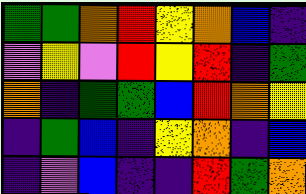[["green", "green", "orange", "red", "yellow", "orange", "blue", "indigo"], ["violet", "yellow", "violet", "red", "yellow", "red", "indigo", "green"], ["orange", "indigo", "green", "green", "blue", "red", "orange", "yellow"], ["indigo", "green", "blue", "indigo", "yellow", "orange", "indigo", "blue"], ["indigo", "violet", "blue", "indigo", "indigo", "red", "green", "orange"]]